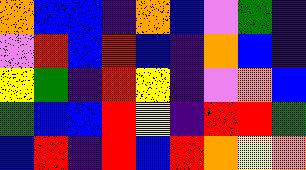[["orange", "blue", "blue", "indigo", "orange", "blue", "violet", "green", "indigo"], ["violet", "red", "blue", "red", "blue", "indigo", "orange", "blue", "indigo"], ["yellow", "green", "indigo", "red", "yellow", "indigo", "violet", "orange", "blue"], ["green", "blue", "blue", "red", "yellow", "indigo", "red", "red", "green"], ["blue", "red", "indigo", "red", "blue", "red", "orange", "yellow", "orange"]]